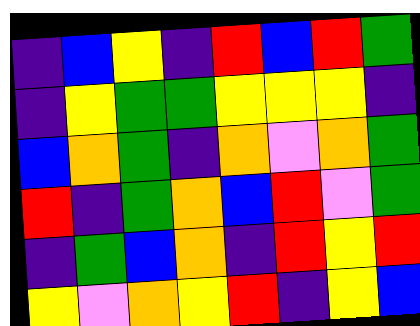[["indigo", "blue", "yellow", "indigo", "red", "blue", "red", "green"], ["indigo", "yellow", "green", "green", "yellow", "yellow", "yellow", "indigo"], ["blue", "orange", "green", "indigo", "orange", "violet", "orange", "green"], ["red", "indigo", "green", "orange", "blue", "red", "violet", "green"], ["indigo", "green", "blue", "orange", "indigo", "red", "yellow", "red"], ["yellow", "violet", "orange", "yellow", "red", "indigo", "yellow", "blue"]]